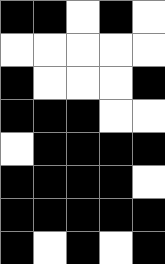[["black", "black", "white", "black", "white"], ["white", "white", "white", "white", "white"], ["black", "white", "white", "white", "black"], ["black", "black", "black", "white", "white"], ["white", "black", "black", "black", "black"], ["black", "black", "black", "black", "white"], ["black", "black", "black", "black", "black"], ["black", "white", "black", "white", "black"]]